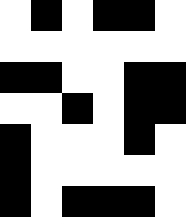[["white", "black", "white", "black", "black", "white"], ["white", "white", "white", "white", "white", "white"], ["black", "black", "white", "white", "black", "black"], ["white", "white", "black", "white", "black", "black"], ["black", "white", "white", "white", "black", "white"], ["black", "white", "white", "white", "white", "white"], ["black", "white", "black", "black", "black", "white"]]